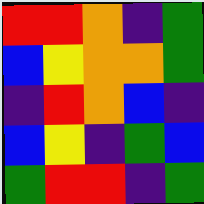[["red", "red", "orange", "indigo", "green"], ["blue", "yellow", "orange", "orange", "green"], ["indigo", "red", "orange", "blue", "indigo"], ["blue", "yellow", "indigo", "green", "blue"], ["green", "red", "red", "indigo", "green"]]